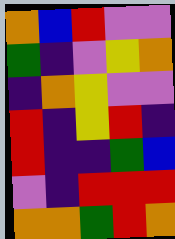[["orange", "blue", "red", "violet", "violet"], ["green", "indigo", "violet", "yellow", "orange"], ["indigo", "orange", "yellow", "violet", "violet"], ["red", "indigo", "yellow", "red", "indigo"], ["red", "indigo", "indigo", "green", "blue"], ["violet", "indigo", "red", "red", "red"], ["orange", "orange", "green", "red", "orange"]]